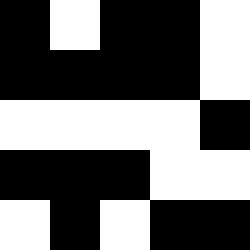[["black", "white", "black", "black", "white"], ["black", "black", "black", "black", "white"], ["white", "white", "white", "white", "black"], ["black", "black", "black", "white", "white"], ["white", "black", "white", "black", "black"]]